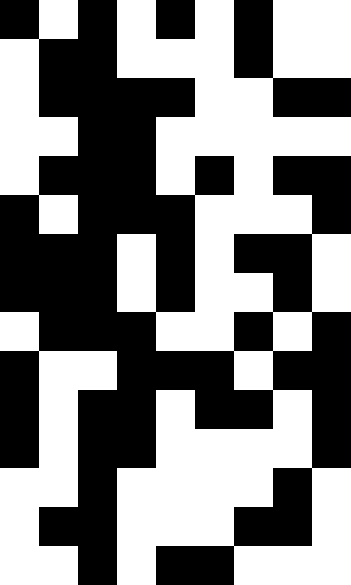[["black", "white", "black", "white", "black", "white", "black", "white", "white"], ["white", "black", "black", "white", "white", "white", "black", "white", "white"], ["white", "black", "black", "black", "black", "white", "white", "black", "black"], ["white", "white", "black", "black", "white", "white", "white", "white", "white"], ["white", "black", "black", "black", "white", "black", "white", "black", "black"], ["black", "white", "black", "black", "black", "white", "white", "white", "black"], ["black", "black", "black", "white", "black", "white", "black", "black", "white"], ["black", "black", "black", "white", "black", "white", "white", "black", "white"], ["white", "black", "black", "black", "white", "white", "black", "white", "black"], ["black", "white", "white", "black", "black", "black", "white", "black", "black"], ["black", "white", "black", "black", "white", "black", "black", "white", "black"], ["black", "white", "black", "black", "white", "white", "white", "white", "black"], ["white", "white", "black", "white", "white", "white", "white", "black", "white"], ["white", "black", "black", "white", "white", "white", "black", "black", "white"], ["white", "white", "black", "white", "black", "black", "white", "white", "white"]]